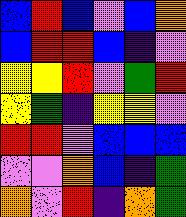[["blue", "red", "blue", "violet", "blue", "orange"], ["blue", "red", "red", "blue", "indigo", "violet"], ["yellow", "yellow", "red", "violet", "green", "red"], ["yellow", "green", "indigo", "yellow", "yellow", "violet"], ["red", "red", "violet", "blue", "blue", "blue"], ["violet", "violet", "orange", "blue", "indigo", "green"], ["orange", "violet", "red", "indigo", "orange", "green"]]